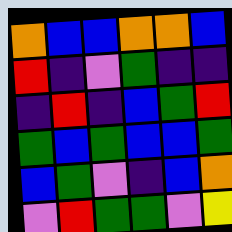[["orange", "blue", "blue", "orange", "orange", "blue"], ["red", "indigo", "violet", "green", "indigo", "indigo"], ["indigo", "red", "indigo", "blue", "green", "red"], ["green", "blue", "green", "blue", "blue", "green"], ["blue", "green", "violet", "indigo", "blue", "orange"], ["violet", "red", "green", "green", "violet", "yellow"]]